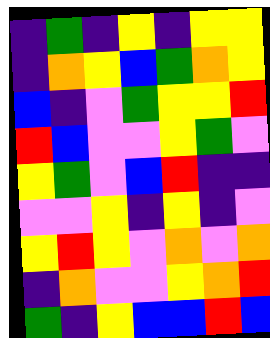[["indigo", "green", "indigo", "yellow", "indigo", "yellow", "yellow"], ["indigo", "orange", "yellow", "blue", "green", "orange", "yellow"], ["blue", "indigo", "violet", "green", "yellow", "yellow", "red"], ["red", "blue", "violet", "violet", "yellow", "green", "violet"], ["yellow", "green", "violet", "blue", "red", "indigo", "indigo"], ["violet", "violet", "yellow", "indigo", "yellow", "indigo", "violet"], ["yellow", "red", "yellow", "violet", "orange", "violet", "orange"], ["indigo", "orange", "violet", "violet", "yellow", "orange", "red"], ["green", "indigo", "yellow", "blue", "blue", "red", "blue"]]